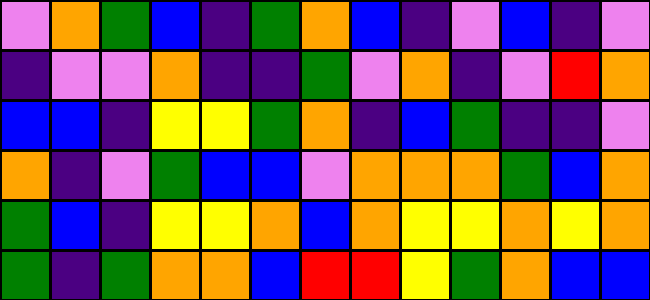[["violet", "orange", "green", "blue", "indigo", "green", "orange", "blue", "indigo", "violet", "blue", "indigo", "violet"], ["indigo", "violet", "violet", "orange", "indigo", "indigo", "green", "violet", "orange", "indigo", "violet", "red", "orange"], ["blue", "blue", "indigo", "yellow", "yellow", "green", "orange", "indigo", "blue", "green", "indigo", "indigo", "violet"], ["orange", "indigo", "violet", "green", "blue", "blue", "violet", "orange", "orange", "orange", "green", "blue", "orange"], ["green", "blue", "indigo", "yellow", "yellow", "orange", "blue", "orange", "yellow", "yellow", "orange", "yellow", "orange"], ["green", "indigo", "green", "orange", "orange", "blue", "red", "red", "yellow", "green", "orange", "blue", "blue"]]